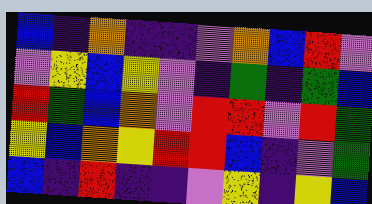[["blue", "indigo", "orange", "indigo", "indigo", "violet", "orange", "blue", "red", "violet"], ["violet", "yellow", "blue", "yellow", "violet", "indigo", "green", "indigo", "green", "blue"], ["red", "green", "blue", "orange", "violet", "red", "red", "violet", "red", "green"], ["yellow", "blue", "orange", "yellow", "red", "red", "blue", "indigo", "violet", "green"], ["blue", "indigo", "red", "indigo", "indigo", "violet", "yellow", "indigo", "yellow", "blue"]]